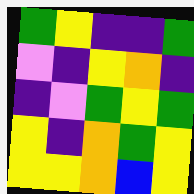[["green", "yellow", "indigo", "indigo", "green"], ["violet", "indigo", "yellow", "orange", "indigo"], ["indigo", "violet", "green", "yellow", "green"], ["yellow", "indigo", "orange", "green", "yellow"], ["yellow", "yellow", "orange", "blue", "yellow"]]